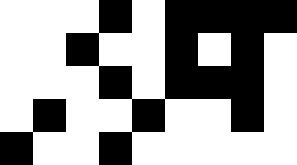[["white", "white", "white", "black", "white", "black", "black", "black", "black"], ["white", "white", "black", "white", "white", "black", "white", "black", "white"], ["white", "white", "white", "black", "white", "black", "black", "black", "white"], ["white", "black", "white", "white", "black", "white", "white", "black", "white"], ["black", "white", "white", "black", "white", "white", "white", "white", "white"]]